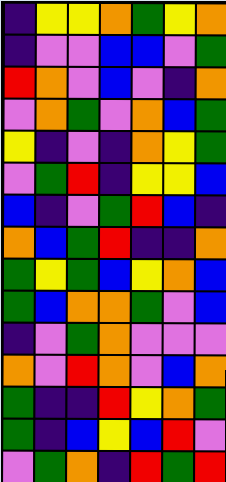[["indigo", "yellow", "yellow", "orange", "green", "yellow", "orange"], ["indigo", "violet", "violet", "blue", "blue", "violet", "green"], ["red", "orange", "violet", "blue", "violet", "indigo", "orange"], ["violet", "orange", "green", "violet", "orange", "blue", "green"], ["yellow", "indigo", "violet", "indigo", "orange", "yellow", "green"], ["violet", "green", "red", "indigo", "yellow", "yellow", "blue"], ["blue", "indigo", "violet", "green", "red", "blue", "indigo"], ["orange", "blue", "green", "red", "indigo", "indigo", "orange"], ["green", "yellow", "green", "blue", "yellow", "orange", "blue"], ["green", "blue", "orange", "orange", "green", "violet", "blue"], ["indigo", "violet", "green", "orange", "violet", "violet", "violet"], ["orange", "violet", "red", "orange", "violet", "blue", "orange"], ["green", "indigo", "indigo", "red", "yellow", "orange", "green"], ["green", "indigo", "blue", "yellow", "blue", "red", "violet"], ["violet", "green", "orange", "indigo", "red", "green", "red"]]